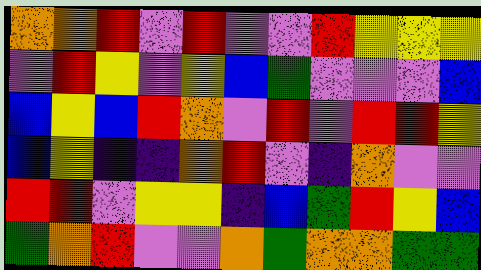[["orange", "orange", "red", "violet", "red", "violet", "violet", "red", "yellow", "yellow", "yellow"], ["violet", "red", "yellow", "violet", "yellow", "blue", "green", "violet", "violet", "violet", "blue"], ["blue", "yellow", "blue", "red", "orange", "violet", "red", "violet", "red", "red", "yellow"], ["blue", "yellow", "indigo", "indigo", "orange", "red", "violet", "indigo", "orange", "violet", "violet"], ["red", "red", "violet", "yellow", "yellow", "indigo", "blue", "green", "red", "yellow", "blue"], ["green", "orange", "red", "violet", "violet", "orange", "green", "orange", "orange", "green", "green"]]